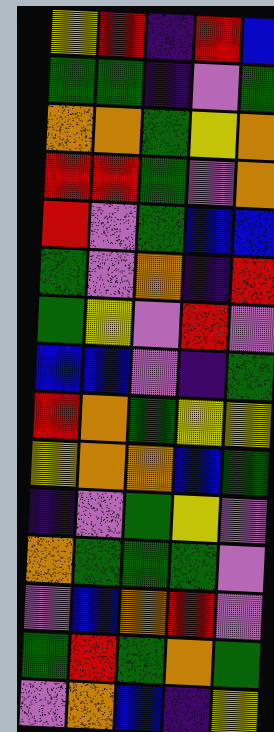[["yellow", "red", "indigo", "red", "blue"], ["green", "green", "indigo", "violet", "green"], ["orange", "orange", "green", "yellow", "orange"], ["red", "red", "green", "violet", "orange"], ["red", "violet", "green", "blue", "blue"], ["green", "violet", "orange", "indigo", "red"], ["green", "yellow", "violet", "red", "violet"], ["blue", "blue", "violet", "indigo", "green"], ["red", "orange", "green", "yellow", "yellow"], ["yellow", "orange", "orange", "blue", "green"], ["indigo", "violet", "green", "yellow", "violet"], ["orange", "green", "green", "green", "violet"], ["violet", "blue", "orange", "red", "violet"], ["green", "red", "green", "orange", "green"], ["violet", "orange", "blue", "indigo", "yellow"]]